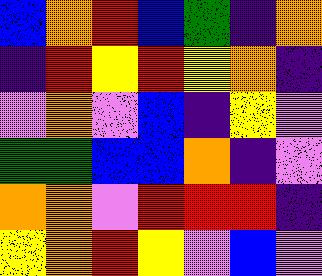[["blue", "orange", "red", "blue", "green", "indigo", "orange"], ["indigo", "red", "yellow", "red", "yellow", "orange", "indigo"], ["violet", "orange", "violet", "blue", "indigo", "yellow", "violet"], ["green", "green", "blue", "blue", "orange", "indigo", "violet"], ["orange", "orange", "violet", "red", "red", "red", "indigo"], ["yellow", "orange", "red", "yellow", "violet", "blue", "violet"]]